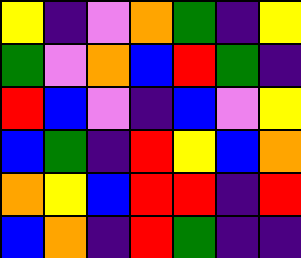[["yellow", "indigo", "violet", "orange", "green", "indigo", "yellow"], ["green", "violet", "orange", "blue", "red", "green", "indigo"], ["red", "blue", "violet", "indigo", "blue", "violet", "yellow"], ["blue", "green", "indigo", "red", "yellow", "blue", "orange"], ["orange", "yellow", "blue", "red", "red", "indigo", "red"], ["blue", "orange", "indigo", "red", "green", "indigo", "indigo"]]